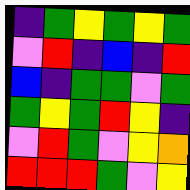[["indigo", "green", "yellow", "green", "yellow", "green"], ["violet", "red", "indigo", "blue", "indigo", "red"], ["blue", "indigo", "green", "green", "violet", "green"], ["green", "yellow", "green", "red", "yellow", "indigo"], ["violet", "red", "green", "violet", "yellow", "orange"], ["red", "red", "red", "green", "violet", "yellow"]]